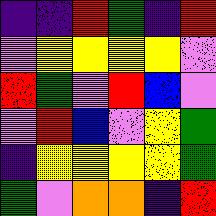[["indigo", "indigo", "red", "green", "indigo", "red"], ["violet", "yellow", "yellow", "yellow", "yellow", "violet"], ["red", "green", "violet", "red", "blue", "violet"], ["violet", "red", "blue", "violet", "yellow", "green"], ["indigo", "yellow", "yellow", "yellow", "yellow", "green"], ["green", "violet", "orange", "orange", "indigo", "red"]]